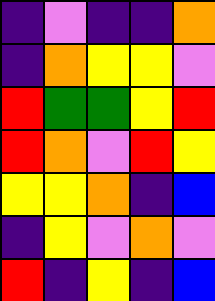[["indigo", "violet", "indigo", "indigo", "orange"], ["indigo", "orange", "yellow", "yellow", "violet"], ["red", "green", "green", "yellow", "red"], ["red", "orange", "violet", "red", "yellow"], ["yellow", "yellow", "orange", "indigo", "blue"], ["indigo", "yellow", "violet", "orange", "violet"], ["red", "indigo", "yellow", "indigo", "blue"]]